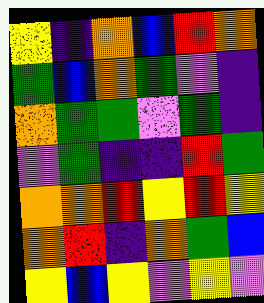[["yellow", "indigo", "orange", "blue", "red", "orange"], ["green", "blue", "orange", "green", "violet", "indigo"], ["orange", "green", "green", "violet", "green", "indigo"], ["violet", "green", "indigo", "indigo", "red", "green"], ["orange", "orange", "red", "yellow", "red", "yellow"], ["orange", "red", "indigo", "orange", "green", "blue"], ["yellow", "blue", "yellow", "violet", "yellow", "violet"]]